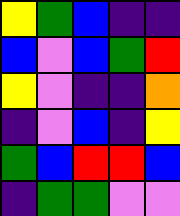[["yellow", "green", "blue", "indigo", "indigo"], ["blue", "violet", "blue", "green", "red"], ["yellow", "violet", "indigo", "indigo", "orange"], ["indigo", "violet", "blue", "indigo", "yellow"], ["green", "blue", "red", "red", "blue"], ["indigo", "green", "green", "violet", "violet"]]